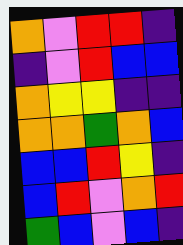[["orange", "violet", "red", "red", "indigo"], ["indigo", "violet", "red", "blue", "blue"], ["orange", "yellow", "yellow", "indigo", "indigo"], ["orange", "orange", "green", "orange", "blue"], ["blue", "blue", "red", "yellow", "indigo"], ["blue", "red", "violet", "orange", "red"], ["green", "blue", "violet", "blue", "indigo"]]